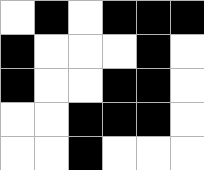[["white", "black", "white", "black", "black", "black"], ["black", "white", "white", "white", "black", "white"], ["black", "white", "white", "black", "black", "white"], ["white", "white", "black", "black", "black", "white"], ["white", "white", "black", "white", "white", "white"]]